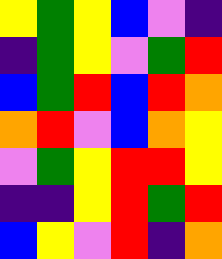[["yellow", "green", "yellow", "blue", "violet", "indigo"], ["indigo", "green", "yellow", "violet", "green", "red"], ["blue", "green", "red", "blue", "red", "orange"], ["orange", "red", "violet", "blue", "orange", "yellow"], ["violet", "green", "yellow", "red", "red", "yellow"], ["indigo", "indigo", "yellow", "red", "green", "red"], ["blue", "yellow", "violet", "red", "indigo", "orange"]]